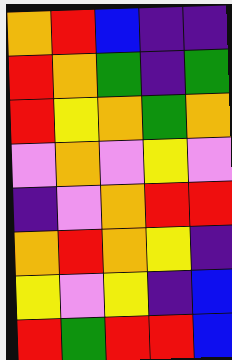[["orange", "red", "blue", "indigo", "indigo"], ["red", "orange", "green", "indigo", "green"], ["red", "yellow", "orange", "green", "orange"], ["violet", "orange", "violet", "yellow", "violet"], ["indigo", "violet", "orange", "red", "red"], ["orange", "red", "orange", "yellow", "indigo"], ["yellow", "violet", "yellow", "indigo", "blue"], ["red", "green", "red", "red", "blue"]]